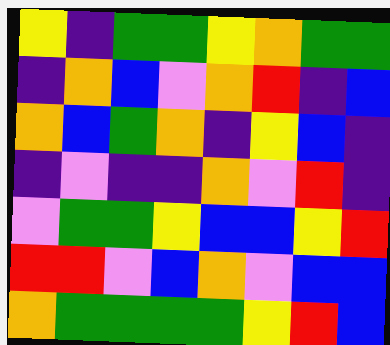[["yellow", "indigo", "green", "green", "yellow", "orange", "green", "green"], ["indigo", "orange", "blue", "violet", "orange", "red", "indigo", "blue"], ["orange", "blue", "green", "orange", "indigo", "yellow", "blue", "indigo"], ["indigo", "violet", "indigo", "indigo", "orange", "violet", "red", "indigo"], ["violet", "green", "green", "yellow", "blue", "blue", "yellow", "red"], ["red", "red", "violet", "blue", "orange", "violet", "blue", "blue"], ["orange", "green", "green", "green", "green", "yellow", "red", "blue"]]